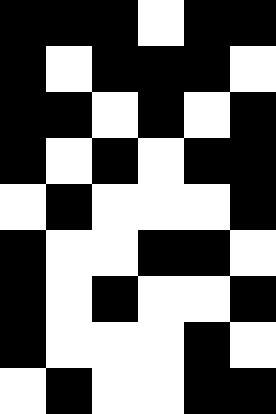[["black", "black", "black", "white", "black", "black"], ["black", "white", "black", "black", "black", "white"], ["black", "black", "white", "black", "white", "black"], ["black", "white", "black", "white", "black", "black"], ["white", "black", "white", "white", "white", "black"], ["black", "white", "white", "black", "black", "white"], ["black", "white", "black", "white", "white", "black"], ["black", "white", "white", "white", "black", "white"], ["white", "black", "white", "white", "black", "black"]]